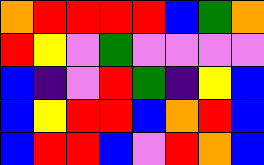[["orange", "red", "red", "red", "red", "blue", "green", "orange"], ["red", "yellow", "violet", "green", "violet", "violet", "violet", "violet"], ["blue", "indigo", "violet", "red", "green", "indigo", "yellow", "blue"], ["blue", "yellow", "red", "red", "blue", "orange", "red", "blue"], ["blue", "red", "red", "blue", "violet", "red", "orange", "blue"]]